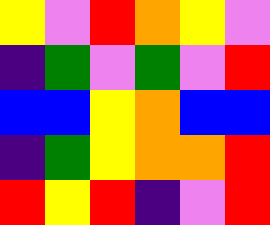[["yellow", "violet", "red", "orange", "yellow", "violet"], ["indigo", "green", "violet", "green", "violet", "red"], ["blue", "blue", "yellow", "orange", "blue", "blue"], ["indigo", "green", "yellow", "orange", "orange", "red"], ["red", "yellow", "red", "indigo", "violet", "red"]]